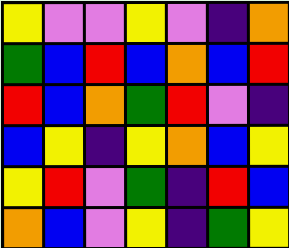[["yellow", "violet", "violet", "yellow", "violet", "indigo", "orange"], ["green", "blue", "red", "blue", "orange", "blue", "red"], ["red", "blue", "orange", "green", "red", "violet", "indigo"], ["blue", "yellow", "indigo", "yellow", "orange", "blue", "yellow"], ["yellow", "red", "violet", "green", "indigo", "red", "blue"], ["orange", "blue", "violet", "yellow", "indigo", "green", "yellow"]]